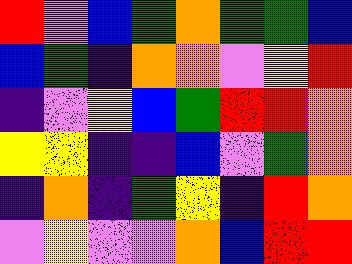[["red", "violet", "blue", "green", "orange", "green", "green", "blue"], ["blue", "green", "indigo", "orange", "orange", "violet", "yellow", "red"], ["indigo", "violet", "yellow", "blue", "green", "red", "red", "orange"], ["yellow", "yellow", "indigo", "indigo", "blue", "violet", "green", "orange"], ["indigo", "orange", "indigo", "green", "yellow", "indigo", "red", "orange"], ["violet", "yellow", "violet", "violet", "orange", "blue", "red", "red"]]